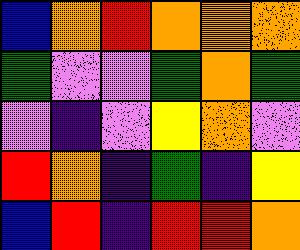[["blue", "orange", "red", "orange", "orange", "orange"], ["green", "violet", "violet", "green", "orange", "green"], ["violet", "indigo", "violet", "yellow", "orange", "violet"], ["red", "orange", "indigo", "green", "indigo", "yellow"], ["blue", "red", "indigo", "red", "red", "orange"]]